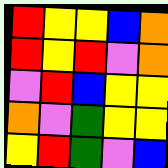[["red", "yellow", "yellow", "blue", "orange"], ["red", "yellow", "red", "violet", "orange"], ["violet", "red", "blue", "yellow", "yellow"], ["orange", "violet", "green", "yellow", "yellow"], ["yellow", "red", "green", "violet", "blue"]]